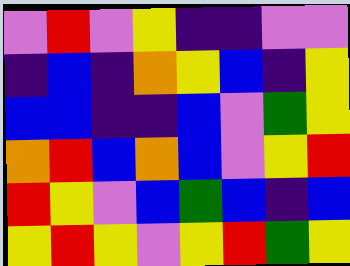[["violet", "red", "violet", "yellow", "indigo", "indigo", "violet", "violet"], ["indigo", "blue", "indigo", "orange", "yellow", "blue", "indigo", "yellow"], ["blue", "blue", "indigo", "indigo", "blue", "violet", "green", "yellow"], ["orange", "red", "blue", "orange", "blue", "violet", "yellow", "red"], ["red", "yellow", "violet", "blue", "green", "blue", "indigo", "blue"], ["yellow", "red", "yellow", "violet", "yellow", "red", "green", "yellow"]]